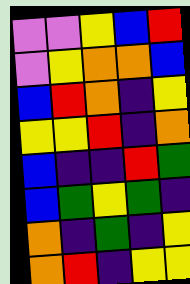[["violet", "violet", "yellow", "blue", "red"], ["violet", "yellow", "orange", "orange", "blue"], ["blue", "red", "orange", "indigo", "yellow"], ["yellow", "yellow", "red", "indigo", "orange"], ["blue", "indigo", "indigo", "red", "green"], ["blue", "green", "yellow", "green", "indigo"], ["orange", "indigo", "green", "indigo", "yellow"], ["orange", "red", "indigo", "yellow", "yellow"]]